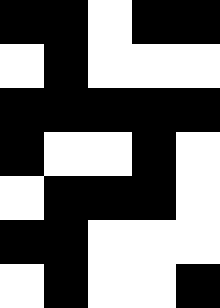[["black", "black", "white", "black", "black"], ["white", "black", "white", "white", "white"], ["black", "black", "black", "black", "black"], ["black", "white", "white", "black", "white"], ["white", "black", "black", "black", "white"], ["black", "black", "white", "white", "white"], ["white", "black", "white", "white", "black"]]